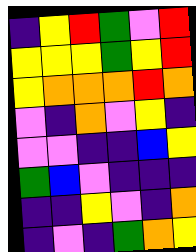[["indigo", "yellow", "red", "green", "violet", "red"], ["yellow", "yellow", "yellow", "green", "yellow", "red"], ["yellow", "orange", "orange", "orange", "red", "orange"], ["violet", "indigo", "orange", "violet", "yellow", "indigo"], ["violet", "violet", "indigo", "indigo", "blue", "yellow"], ["green", "blue", "violet", "indigo", "indigo", "indigo"], ["indigo", "indigo", "yellow", "violet", "indigo", "orange"], ["indigo", "violet", "indigo", "green", "orange", "yellow"]]